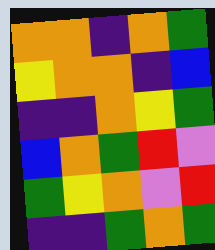[["orange", "orange", "indigo", "orange", "green"], ["yellow", "orange", "orange", "indigo", "blue"], ["indigo", "indigo", "orange", "yellow", "green"], ["blue", "orange", "green", "red", "violet"], ["green", "yellow", "orange", "violet", "red"], ["indigo", "indigo", "green", "orange", "green"]]